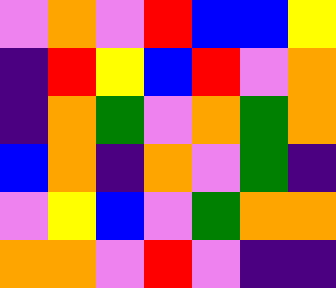[["violet", "orange", "violet", "red", "blue", "blue", "yellow"], ["indigo", "red", "yellow", "blue", "red", "violet", "orange"], ["indigo", "orange", "green", "violet", "orange", "green", "orange"], ["blue", "orange", "indigo", "orange", "violet", "green", "indigo"], ["violet", "yellow", "blue", "violet", "green", "orange", "orange"], ["orange", "orange", "violet", "red", "violet", "indigo", "indigo"]]